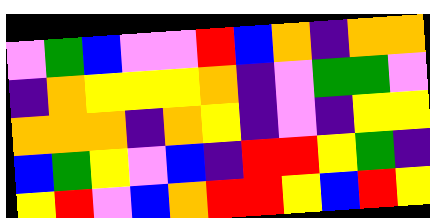[["violet", "green", "blue", "violet", "violet", "red", "blue", "orange", "indigo", "orange", "orange"], ["indigo", "orange", "yellow", "yellow", "yellow", "orange", "indigo", "violet", "green", "green", "violet"], ["orange", "orange", "orange", "indigo", "orange", "yellow", "indigo", "violet", "indigo", "yellow", "yellow"], ["blue", "green", "yellow", "violet", "blue", "indigo", "red", "red", "yellow", "green", "indigo"], ["yellow", "red", "violet", "blue", "orange", "red", "red", "yellow", "blue", "red", "yellow"]]